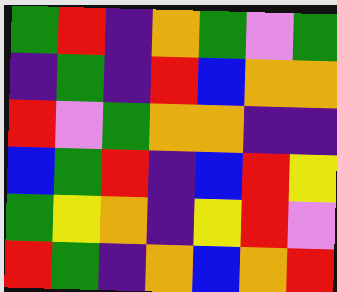[["green", "red", "indigo", "orange", "green", "violet", "green"], ["indigo", "green", "indigo", "red", "blue", "orange", "orange"], ["red", "violet", "green", "orange", "orange", "indigo", "indigo"], ["blue", "green", "red", "indigo", "blue", "red", "yellow"], ["green", "yellow", "orange", "indigo", "yellow", "red", "violet"], ["red", "green", "indigo", "orange", "blue", "orange", "red"]]